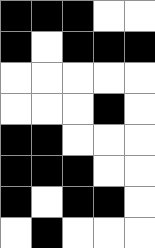[["black", "black", "black", "white", "white"], ["black", "white", "black", "black", "black"], ["white", "white", "white", "white", "white"], ["white", "white", "white", "black", "white"], ["black", "black", "white", "white", "white"], ["black", "black", "black", "white", "white"], ["black", "white", "black", "black", "white"], ["white", "black", "white", "white", "white"]]